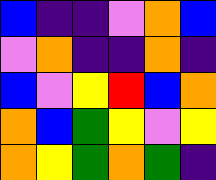[["blue", "indigo", "indigo", "violet", "orange", "blue"], ["violet", "orange", "indigo", "indigo", "orange", "indigo"], ["blue", "violet", "yellow", "red", "blue", "orange"], ["orange", "blue", "green", "yellow", "violet", "yellow"], ["orange", "yellow", "green", "orange", "green", "indigo"]]